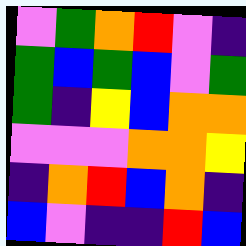[["violet", "green", "orange", "red", "violet", "indigo"], ["green", "blue", "green", "blue", "violet", "green"], ["green", "indigo", "yellow", "blue", "orange", "orange"], ["violet", "violet", "violet", "orange", "orange", "yellow"], ["indigo", "orange", "red", "blue", "orange", "indigo"], ["blue", "violet", "indigo", "indigo", "red", "blue"]]